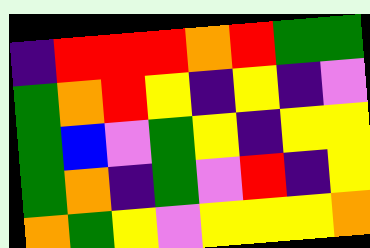[["indigo", "red", "red", "red", "orange", "red", "green", "green"], ["green", "orange", "red", "yellow", "indigo", "yellow", "indigo", "violet"], ["green", "blue", "violet", "green", "yellow", "indigo", "yellow", "yellow"], ["green", "orange", "indigo", "green", "violet", "red", "indigo", "yellow"], ["orange", "green", "yellow", "violet", "yellow", "yellow", "yellow", "orange"]]